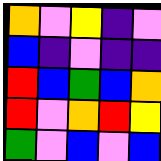[["orange", "violet", "yellow", "indigo", "violet"], ["blue", "indigo", "violet", "indigo", "indigo"], ["red", "blue", "green", "blue", "orange"], ["red", "violet", "orange", "red", "yellow"], ["green", "violet", "blue", "violet", "blue"]]